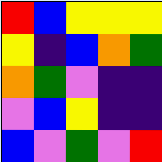[["red", "blue", "yellow", "yellow", "yellow"], ["yellow", "indigo", "blue", "orange", "green"], ["orange", "green", "violet", "indigo", "indigo"], ["violet", "blue", "yellow", "indigo", "indigo"], ["blue", "violet", "green", "violet", "red"]]